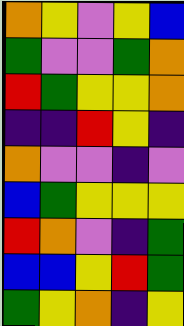[["orange", "yellow", "violet", "yellow", "blue"], ["green", "violet", "violet", "green", "orange"], ["red", "green", "yellow", "yellow", "orange"], ["indigo", "indigo", "red", "yellow", "indigo"], ["orange", "violet", "violet", "indigo", "violet"], ["blue", "green", "yellow", "yellow", "yellow"], ["red", "orange", "violet", "indigo", "green"], ["blue", "blue", "yellow", "red", "green"], ["green", "yellow", "orange", "indigo", "yellow"]]